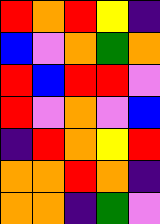[["red", "orange", "red", "yellow", "indigo"], ["blue", "violet", "orange", "green", "orange"], ["red", "blue", "red", "red", "violet"], ["red", "violet", "orange", "violet", "blue"], ["indigo", "red", "orange", "yellow", "red"], ["orange", "orange", "red", "orange", "indigo"], ["orange", "orange", "indigo", "green", "violet"]]